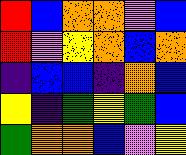[["red", "blue", "orange", "orange", "violet", "blue"], ["red", "violet", "yellow", "orange", "blue", "orange"], ["indigo", "blue", "blue", "indigo", "orange", "blue"], ["yellow", "indigo", "green", "yellow", "green", "blue"], ["green", "orange", "orange", "blue", "violet", "yellow"]]